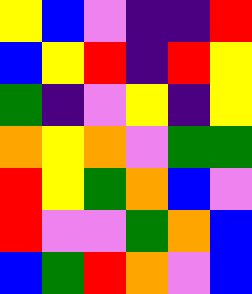[["yellow", "blue", "violet", "indigo", "indigo", "red"], ["blue", "yellow", "red", "indigo", "red", "yellow"], ["green", "indigo", "violet", "yellow", "indigo", "yellow"], ["orange", "yellow", "orange", "violet", "green", "green"], ["red", "yellow", "green", "orange", "blue", "violet"], ["red", "violet", "violet", "green", "orange", "blue"], ["blue", "green", "red", "orange", "violet", "blue"]]